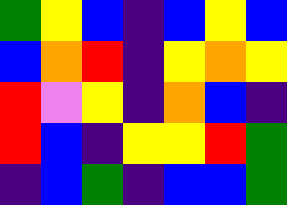[["green", "yellow", "blue", "indigo", "blue", "yellow", "blue"], ["blue", "orange", "red", "indigo", "yellow", "orange", "yellow"], ["red", "violet", "yellow", "indigo", "orange", "blue", "indigo"], ["red", "blue", "indigo", "yellow", "yellow", "red", "green"], ["indigo", "blue", "green", "indigo", "blue", "blue", "green"]]